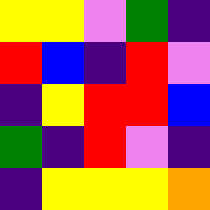[["yellow", "yellow", "violet", "green", "indigo"], ["red", "blue", "indigo", "red", "violet"], ["indigo", "yellow", "red", "red", "blue"], ["green", "indigo", "red", "violet", "indigo"], ["indigo", "yellow", "yellow", "yellow", "orange"]]